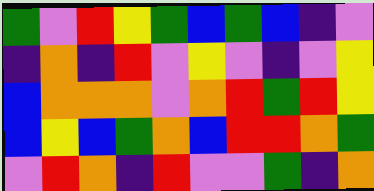[["green", "violet", "red", "yellow", "green", "blue", "green", "blue", "indigo", "violet"], ["indigo", "orange", "indigo", "red", "violet", "yellow", "violet", "indigo", "violet", "yellow"], ["blue", "orange", "orange", "orange", "violet", "orange", "red", "green", "red", "yellow"], ["blue", "yellow", "blue", "green", "orange", "blue", "red", "red", "orange", "green"], ["violet", "red", "orange", "indigo", "red", "violet", "violet", "green", "indigo", "orange"]]